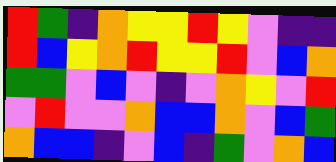[["red", "green", "indigo", "orange", "yellow", "yellow", "red", "yellow", "violet", "indigo", "indigo"], ["red", "blue", "yellow", "orange", "red", "yellow", "yellow", "red", "violet", "blue", "orange"], ["green", "green", "violet", "blue", "violet", "indigo", "violet", "orange", "yellow", "violet", "red"], ["violet", "red", "violet", "violet", "orange", "blue", "blue", "orange", "violet", "blue", "green"], ["orange", "blue", "blue", "indigo", "violet", "blue", "indigo", "green", "violet", "orange", "blue"]]